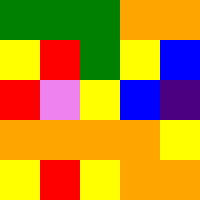[["green", "green", "green", "orange", "orange"], ["yellow", "red", "green", "yellow", "blue"], ["red", "violet", "yellow", "blue", "indigo"], ["orange", "orange", "orange", "orange", "yellow"], ["yellow", "red", "yellow", "orange", "orange"]]